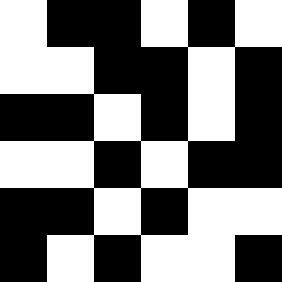[["white", "black", "black", "white", "black", "white"], ["white", "white", "black", "black", "white", "black"], ["black", "black", "white", "black", "white", "black"], ["white", "white", "black", "white", "black", "black"], ["black", "black", "white", "black", "white", "white"], ["black", "white", "black", "white", "white", "black"]]